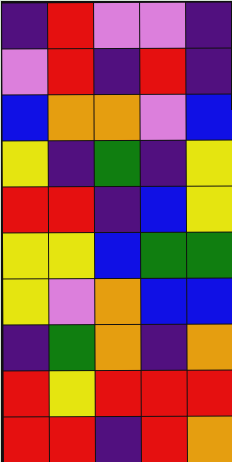[["indigo", "red", "violet", "violet", "indigo"], ["violet", "red", "indigo", "red", "indigo"], ["blue", "orange", "orange", "violet", "blue"], ["yellow", "indigo", "green", "indigo", "yellow"], ["red", "red", "indigo", "blue", "yellow"], ["yellow", "yellow", "blue", "green", "green"], ["yellow", "violet", "orange", "blue", "blue"], ["indigo", "green", "orange", "indigo", "orange"], ["red", "yellow", "red", "red", "red"], ["red", "red", "indigo", "red", "orange"]]